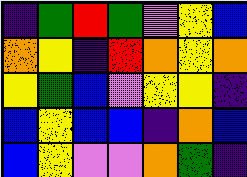[["indigo", "green", "red", "green", "violet", "yellow", "blue"], ["orange", "yellow", "indigo", "red", "orange", "yellow", "orange"], ["yellow", "green", "blue", "violet", "yellow", "yellow", "indigo"], ["blue", "yellow", "blue", "blue", "indigo", "orange", "blue"], ["blue", "yellow", "violet", "violet", "orange", "green", "indigo"]]